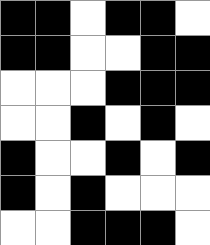[["black", "black", "white", "black", "black", "white"], ["black", "black", "white", "white", "black", "black"], ["white", "white", "white", "black", "black", "black"], ["white", "white", "black", "white", "black", "white"], ["black", "white", "white", "black", "white", "black"], ["black", "white", "black", "white", "white", "white"], ["white", "white", "black", "black", "black", "white"]]